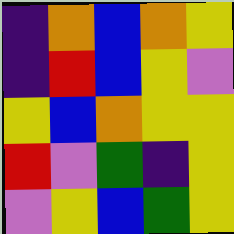[["indigo", "orange", "blue", "orange", "yellow"], ["indigo", "red", "blue", "yellow", "violet"], ["yellow", "blue", "orange", "yellow", "yellow"], ["red", "violet", "green", "indigo", "yellow"], ["violet", "yellow", "blue", "green", "yellow"]]